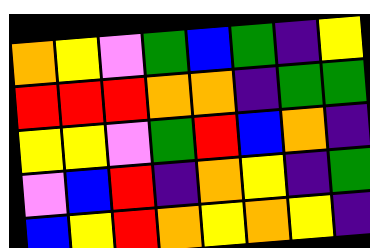[["orange", "yellow", "violet", "green", "blue", "green", "indigo", "yellow"], ["red", "red", "red", "orange", "orange", "indigo", "green", "green"], ["yellow", "yellow", "violet", "green", "red", "blue", "orange", "indigo"], ["violet", "blue", "red", "indigo", "orange", "yellow", "indigo", "green"], ["blue", "yellow", "red", "orange", "yellow", "orange", "yellow", "indigo"]]